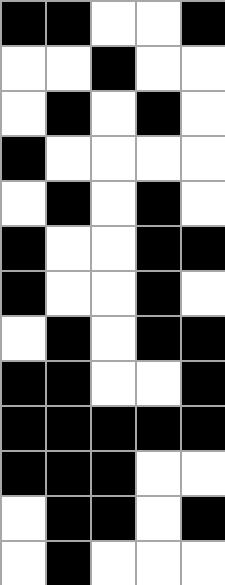[["black", "black", "white", "white", "black"], ["white", "white", "black", "white", "white"], ["white", "black", "white", "black", "white"], ["black", "white", "white", "white", "white"], ["white", "black", "white", "black", "white"], ["black", "white", "white", "black", "black"], ["black", "white", "white", "black", "white"], ["white", "black", "white", "black", "black"], ["black", "black", "white", "white", "black"], ["black", "black", "black", "black", "black"], ["black", "black", "black", "white", "white"], ["white", "black", "black", "white", "black"], ["white", "black", "white", "white", "white"]]